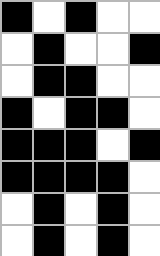[["black", "white", "black", "white", "white"], ["white", "black", "white", "white", "black"], ["white", "black", "black", "white", "white"], ["black", "white", "black", "black", "white"], ["black", "black", "black", "white", "black"], ["black", "black", "black", "black", "white"], ["white", "black", "white", "black", "white"], ["white", "black", "white", "black", "white"]]